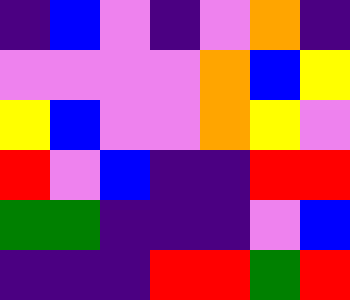[["indigo", "blue", "violet", "indigo", "violet", "orange", "indigo"], ["violet", "violet", "violet", "violet", "orange", "blue", "yellow"], ["yellow", "blue", "violet", "violet", "orange", "yellow", "violet"], ["red", "violet", "blue", "indigo", "indigo", "red", "red"], ["green", "green", "indigo", "indigo", "indigo", "violet", "blue"], ["indigo", "indigo", "indigo", "red", "red", "green", "red"]]